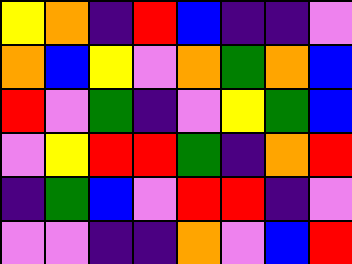[["yellow", "orange", "indigo", "red", "blue", "indigo", "indigo", "violet"], ["orange", "blue", "yellow", "violet", "orange", "green", "orange", "blue"], ["red", "violet", "green", "indigo", "violet", "yellow", "green", "blue"], ["violet", "yellow", "red", "red", "green", "indigo", "orange", "red"], ["indigo", "green", "blue", "violet", "red", "red", "indigo", "violet"], ["violet", "violet", "indigo", "indigo", "orange", "violet", "blue", "red"]]